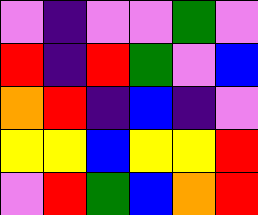[["violet", "indigo", "violet", "violet", "green", "violet"], ["red", "indigo", "red", "green", "violet", "blue"], ["orange", "red", "indigo", "blue", "indigo", "violet"], ["yellow", "yellow", "blue", "yellow", "yellow", "red"], ["violet", "red", "green", "blue", "orange", "red"]]